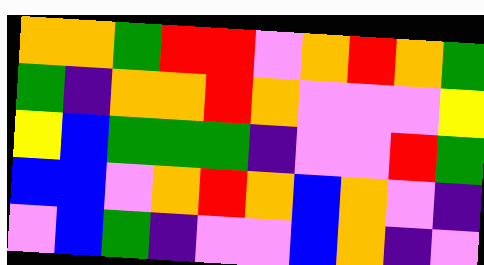[["orange", "orange", "green", "red", "red", "violet", "orange", "red", "orange", "green"], ["green", "indigo", "orange", "orange", "red", "orange", "violet", "violet", "violet", "yellow"], ["yellow", "blue", "green", "green", "green", "indigo", "violet", "violet", "red", "green"], ["blue", "blue", "violet", "orange", "red", "orange", "blue", "orange", "violet", "indigo"], ["violet", "blue", "green", "indigo", "violet", "violet", "blue", "orange", "indigo", "violet"]]